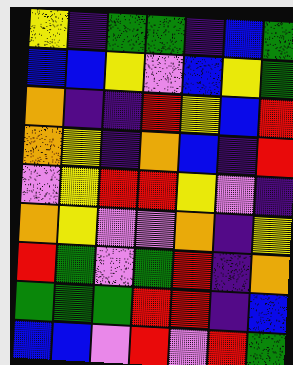[["yellow", "indigo", "green", "green", "indigo", "blue", "green"], ["blue", "blue", "yellow", "violet", "blue", "yellow", "green"], ["orange", "indigo", "indigo", "red", "yellow", "blue", "red"], ["orange", "yellow", "indigo", "orange", "blue", "indigo", "red"], ["violet", "yellow", "red", "red", "yellow", "violet", "indigo"], ["orange", "yellow", "violet", "violet", "orange", "indigo", "yellow"], ["red", "green", "violet", "green", "red", "indigo", "orange"], ["green", "green", "green", "red", "red", "indigo", "blue"], ["blue", "blue", "violet", "red", "violet", "red", "green"]]